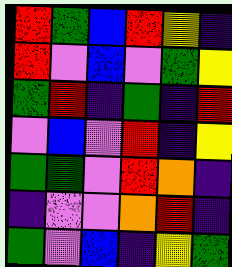[["red", "green", "blue", "red", "yellow", "indigo"], ["red", "violet", "blue", "violet", "green", "yellow"], ["green", "red", "indigo", "green", "indigo", "red"], ["violet", "blue", "violet", "red", "indigo", "yellow"], ["green", "green", "violet", "red", "orange", "indigo"], ["indigo", "violet", "violet", "orange", "red", "indigo"], ["green", "violet", "blue", "indigo", "yellow", "green"]]